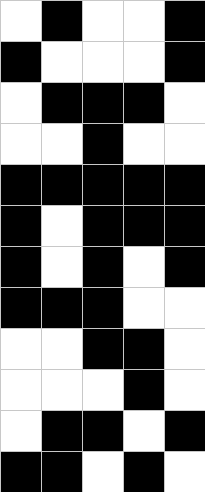[["white", "black", "white", "white", "black"], ["black", "white", "white", "white", "black"], ["white", "black", "black", "black", "white"], ["white", "white", "black", "white", "white"], ["black", "black", "black", "black", "black"], ["black", "white", "black", "black", "black"], ["black", "white", "black", "white", "black"], ["black", "black", "black", "white", "white"], ["white", "white", "black", "black", "white"], ["white", "white", "white", "black", "white"], ["white", "black", "black", "white", "black"], ["black", "black", "white", "black", "white"]]